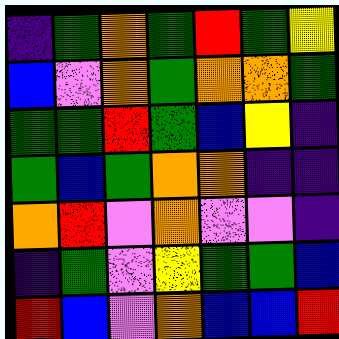[["indigo", "green", "orange", "green", "red", "green", "yellow"], ["blue", "violet", "orange", "green", "orange", "orange", "green"], ["green", "green", "red", "green", "blue", "yellow", "indigo"], ["green", "blue", "green", "orange", "orange", "indigo", "indigo"], ["orange", "red", "violet", "orange", "violet", "violet", "indigo"], ["indigo", "green", "violet", "yellow", "green", "green", "blue"], ["red", "blue", "violet", "orange", "blue", "blue", "red"]]